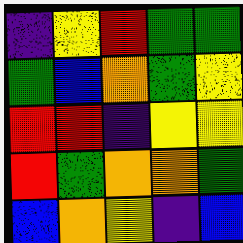[["indigo", "yellow", "red", "green", "green"], ["green", "blue", "orange", "green", "yellow"], ["red", "red", "indigo", "yellow", "yellow"], ["red", "green", "orange", "orange", "green"], ["blue", "orange", "yellow", "indigo", "blue"]]